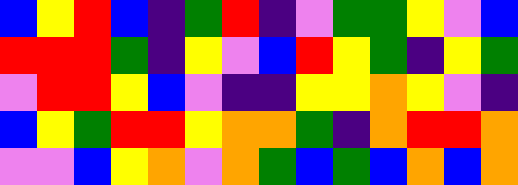[["blue", "yellow", "red", "blue", "indigo", "green", "red", "indigo", "violet", "green", "green", "yellow", "violet", "blue"], ["red", "red", "red", "green", "indigo", "yellow", "violet", "blue", "red", "yellow", "green", "indigo", "yellow", "green"], ["violet", "red", "red", "yellow", "blue", "violet", "indigo", "indigo", "yellow", "yellow", "orange", "yellow", "violet", "indigo"], ["blue", "yellow", "green", "red", "red", "yellow", "orange", "orange", "green", "indigo", "orange", "red", "red", "orange"], ["violet", "violet", "blue", "yellow", "orange", "violet", "orange", "green", "blue", "green", "blue", "orange", "blue", "orange"]]